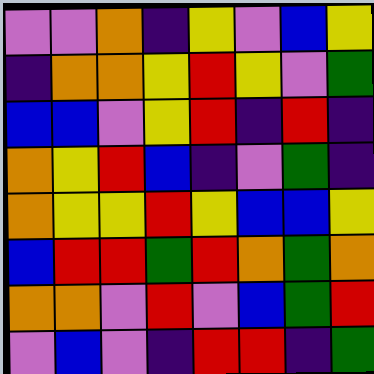[["violet", "violet", "orange", "indigo", "yellow", "violet", "blue", "yellow"], ["indigo", "orange", "orange", "yellow", "red", "yellow", "violet", "green"], ["blue", "blue", "violet", "yellow", "red", "indigo", "red", "indigo"], ["orange", "yellow", "red", "blue", "indigo", "violet", "green", "indigo"], ["orange", "yellow", "yellow", "red", "yellow", "blue", "blue", "yellow"], ["blue", "red", "red", "green", "red", "orange", "green", "orange"], ["orange", "orange", "violet", "red", "violet", "blue", "green", "red"], ["violet", "blue", "violet", "indigo", "red", "red", "indigo", "green"]]